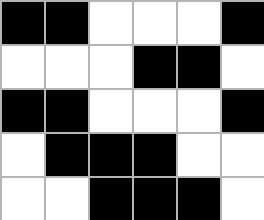[["black", "black", "white", "white", "white", "black"], ["white", "white", "white", "black", "black", "white"], ["black", "black", "white", "white", "white", "black"], ["white", "black", "black", "black", "white", "white"], ["white", "white", "black", "black", "black", "white"]]